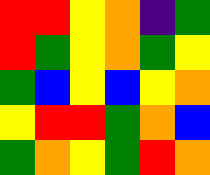[["red", "red", "yellow", "orange", "indigo", "green"], ["red", "green", "yellow", "orange", "green", "yellow"], ["green", "blue", "yellow", "blue", "yellow", "orange"], ["yellow", "red", "red", "green", "orange", "blue"], ["green", "orange", "yellow", "green", "red", "orange"]]